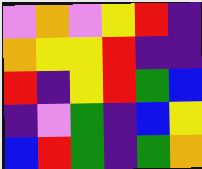[["violet", "orange", "violet", "yellow", "red", "indigo"], ["orange", "yellow", "yellow", "red", "indigo", "indigo"], ["red", "indigo", "yellow", "red", "green", "blue"], ["indigo", "violet", "green", "indigo", "blue", "yellow"], ["blue", "red", "green", "indigo", "green", "orange"]]